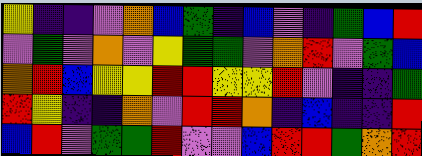[["yellow", "indigo", "indigo", "violet", "orange", "blue", "green", "indigo", "blue", "violet", "indigo", "green", "blue", "red"], ["violet", "green", "violet", "orange", "violet", "yellow", "green", "green", "violet", "orange", "red", "violet", "green", "blue"], ["orange", "red", "blue", "yellow", "yellow", "red", "red", "yellow", "yellow", "red", "violet", "indigo", "indigo", "green"], ["red", "yellow", "indigo", "indigo", "orange", "violet", "red", "red", "orange", "indigo", "blue", "indigo", "indigo", "red"], ["blue", "red", "violet", "green", "green", "red", "violet", "violet", "blue", "red", "red", "green", "orange", "red"]]